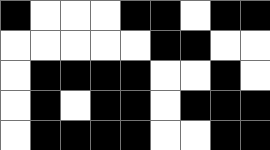[["black", "white", "white", "white", "black", "black", "white", "black", "black"], ["white", "white", "white", "white", "white", "black", "black", "white", "white"], ["white", "black", "black", "black", "black", "white", "white", "black", "white"], ["white", "black", "white", "black", "black", "white", "black", "black", "black"], ["white", "black", "black", "black", "black", "white", "white", "black", "black"]]